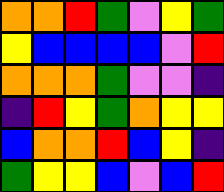[["orange", "orange", "red", "green", "violet", "yellow", "green"], ["yellow", "blue", "blue", "blue", "blue", "violet", "red"], ["orange", "orange", "orange", "green", "violet", "violet", "indigo"], ["indigo", "red", "yellow", "green", "orange", "yellow", "yellow"], ["blue", "orange", "orange", "red", "blue", "yellow", "indigo"], ["green", "yellow", "yellow", "blue", "violet", "blue", "red"]]